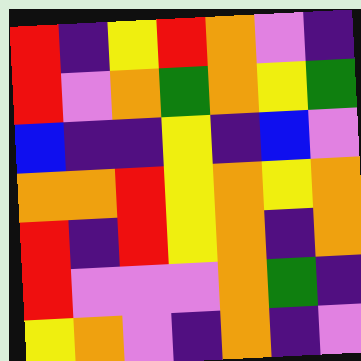[["red", "indigo", "yellow", "red", "orange", "violet", "indigo"], ["red", "violet", "orange", "green", "orange", "yellow", "green"], ["blue", "indigo", "indigo", "yellow", "indigo", "blue", "violet"], ["orange", "orange", "red", "yellow", "orange", "yellow", "orange"], ["red", "indigo", "red", "yellow", "orange", "indigo", "orange"], ["red", "violet", "violet", "violet", "orange", "green", "indigo"], ["yellow", "orange", "violet", "indigo", "orange", "indigo", "violet"]]